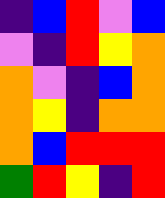[["indigo", "blue", "red", "violet", "blue"], ["violet", "indigo", "red", "yellow", "orange"], ["orange", "violet", "indigo", "blue", "orange"], ["orange", "yellow", "indigo", "orange", "orange"], ["orange", "blue", "red", "red", "red"], ["green", "red", "yellow", "indigo", "red"]]